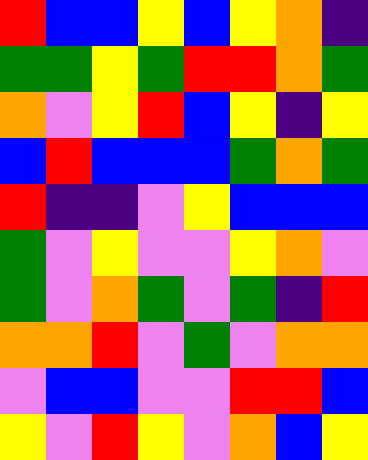[["red", "blue", "blue", "yellow", "blue", "yellow", "orange", "indigo"], ["green", "green", "yellow", "green", "red", "red", "orange", "green"], ["orange", "violet", "yellow", "red", "blue", "yellow", "indigo", "yellow"], ["blue", "red", "blue", "blue", "blue", "green", "orange", "green"], ["red", "indigo", "indigo", "violet", "yellow", "blue", "blue", "blue"], ["green", "violet", "yellow", "violet", "violet", "yellow", "orange", "violet"], ["green", "violet", "orange", "green", "violet", "green", "indigo", "red"], ["orange", "orange", "red", "violet", "green", "violet", "orange", "orange"], ["violet", "blue", "blue", "violet", "violet", "red", "red", "blue"], ["yellow", "violet", "red", "yellow", "violet", "orange", "blue", "yellow"]]